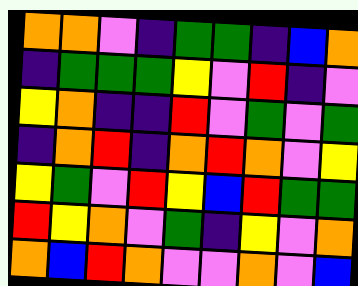[["orange", "orange", "violet", "indigo", "green", "green", "indigo", "blue", "orange"], ["indigo", "green", "green", "green", "yellow", "violet", "red", "indigo", "violet"], ["yellow", "orange", "indigo", "indigo", "red", "violet", "green", "violet", "green"], ["indigo", "orange", "red", "indigo", "orange", "red", "orange", "violet", "yellow"], ["yellow", "green", "violet", "red", "yellow", "blue", "red", "green", "green"], ["red", "yellow", "orange", "violet", "green", "indigo", "yellow", "violet", "orange"], ["orange", "blue", "red", "orange", "violet", "violet", "orange", "violet", "blue"]]